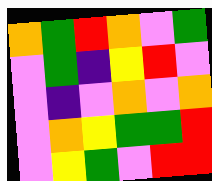[["orange", "green", "red", "orange", "violet", "green"], ["violet", "green", "indigo", "yellow", "red", "violet"], ["violet", "indigo", "violet", "orange", "violet", "orange"], ["violet", "orange", "yellow", "green", "green", "red"], ["violet", "yellow", "green", "violet", "red", "red"]]